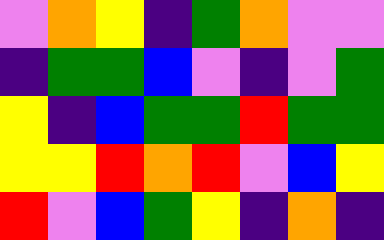[["violet", "orange", "yellow", "indigo", "green", "orange", "violet", "violet"], ["indigo", "green", "green", "blue", "violet", "indigo", "violet", "green"], ["yellow", "indigo", "blue", "green", "green", "red", "green", "green"], ["yellow", "yellow", "red", "orange", "red", "violet", "blue", "yellow"], ["red", "violet", "blue", "green", "yellow", "indigo", "orange", "indigo"]]